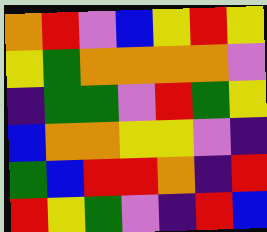[["orange", "red", "violet", "blue", "yellow", "red", "yellow"], ["yellow", "green", "orange", "orange", "orange", "orange", "violet"], ["indigo", "green", "green", "violet", "red", "green", "yellow"], ["blue", "orange", "orange", "yellow", "yellow", "violet", "indigo"], ["green", "blue", "red", "red", "orange", "indigo", "red"], ["red", "yellow", "green", "violet", "indigo", "red", "blue"]]